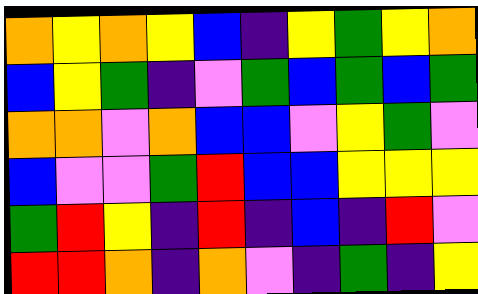[["orange", "yellow", "orange", "yellow", "blue", "indigo", "yellow", "green", "yellow", "orange"], ["blue", "yellow", "green", "indigo", "violet", "green", "blue", "green", "blue", "green"], ["orange", "orange", "violet", "orange", "blue", "blue", "violet", "yellow", "green", "violet"], ["blue", "violet", "violet", "green", "red", "blue", "blue", "yellow", "yellow", "yellow"], ["green", "red", "yellow", "indigo", "red", "indigo", "blue", "indigo", "red", "violet"], ["red", "red", "orange", "indigo", "orange", "violet", "indigo", "green", "indigo", "yellow"]]